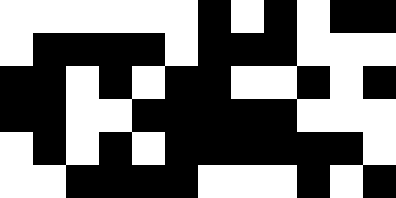[["white", "white", "white", "white", "white", "white", "black", "white", "black", "white", "black", "black"], ["white", "black", "black", "black", "black", "white", "black", "black", "black", "white", "white", "white"], ["black", "black", "white", "black", "white", "black", "black", "white", "white", "black", "white", "black"], ["black", "black", "white", "white", "black", "black", "black", "black", "black", "white", "white", "white"], ["white", "black", "white", "black", "white", "black", "black", "black", "black", "black", "black", "white"], ["white", "white", "black", "black", "black", "black", "white", "white", "white", "black", "white", "black"]]